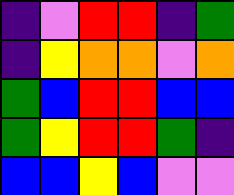[["indigo", "violet", "red", "red", "indigo", "green"], ["indigo", "yellow", "orange", "orange", "violet", "orange"], ["green", "blue", "red", "red", "blue", "blue"], ["green", "yellow", "red", "red", "green", "indigo"], ["blue", "blue", "yellow", "blue", "violet", "violet"]]